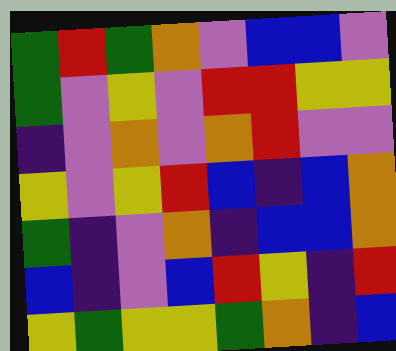[["green", "red", "green", "orange", "violet", "blue", "blue", "violet"], ["green", "violet", "yellow", "violet", "red", "red", "yellow", "yellow"], ["indigo", "violet", "orange", "violet", "orange", "red", "violet", "violet"], ["yellow", "violet", "yellow", "red", "blue", "indigo", "blue", "orange"], ["green", "indigo", "violet", "orange", "indigo", "blue", "blue", "orange"], ["blue", "indigo", "violet", "blue", "red", "yellow", "indigo", "red"], ["yellow", "green", "yellow", "yellow", "green", "orange", "indigo", "blue"]]